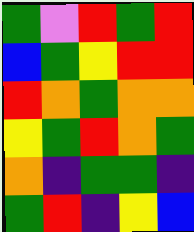[["green", "violet", "red", "green", "red"], ["blue", "green", "yellow", "red", "red"], ["red", "orange", "green", "orange", "orange"], ["yellow", "green", "red", "orange", "green"], ["orange", "indigo", "green", "green", "indigo"], ["green", "red", "indigo", "yellow", "blue"]]